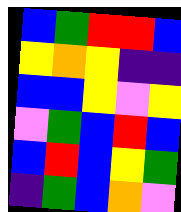[["blue", "green", "red", "red", "blue"], ["yellow", "orange", "yellow", "indigo", "indigo"], ["blue", "blue", "yellow", "violet", "yellow"], ["violet", "green", "blue", "red", "blue"], ["blue", "red", "blue", "yellow", "green"], ["indigo", "green", "blue", "orange", "violet"]]